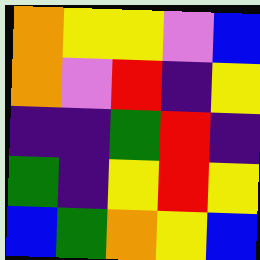[["orange", "yellow", "yellow", "violet", "blue"], ["orange", "violet", "red", "indigo", "yellow"], ["indigo", "indigo", "green", "red", "indigo"], ["green", "indigo", "yellow", "red", "yellow"], ["blue", "green", "orange", "yellow", "blue"]]